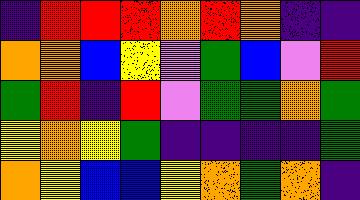[["indigo", "red", "red", "red", "orange", "red", "orange", "indigo", "indigo"], ["orange", "orange", "blue", "yellow", "violet", "green", "blue", "violet", "red"], ["green", "red", "indigo", "red", "violet", "green", "green", "orange", "green"], ["yellow", "orange", "yellow", "green", "indigo", "indigo", "indigo", "indigo", "green"], ["orange", "yellow", "blue", "blue", "yellow", "orange", "green", "orange", "indigo"]]